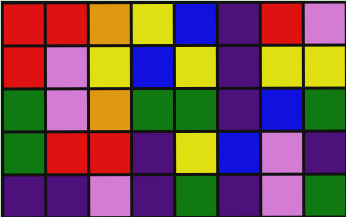[["red", "red", "orange", "yellow", "blue", "indigo", "red", "violet"], ["red", "violet", "yellow", "blue", "yellow", "indigo", "yellow", "yellow"], ["green", "violet", "orange", "green", "green", "indigo", "blue", "green"], ["green", "red", "red", "indigo", "yellow", "blue", "violet", "indigo"], ["indigo", "indigo", "violet", "indigo", "green", "indigo", "violet", "green"]]